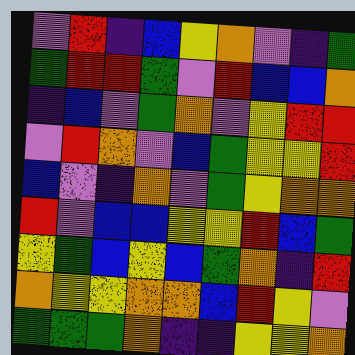[["violet", "red", "indigo", "blue", "yellow", "orange", "violet", "indigo", "green"], ["green", "red", "red", "green", "violet", "red", "blue", "blue", "orange"], ["indigo", "blue", "violet", "green", "orange", "violet", "yellow", "red", "red"], ["violet", "red", "orange", "violet", "blue", "green", "yellow", "yellow", "red"], ["blue", "violet", "indigo", "orange", "violet", "green", "yellow", "orange", "orange"], ["red", "violet", "blue", "blue", "yellow", "yellow", "red", "blue", "green"], ["yellow", "green", "blue", "yellow", "blue", "green", "orange", "indigo", "red"], ["orange", "yellow", "yellow", "orange", "orange", "blue", "red", "yellow", "violet"], ["green", "green", "green", "orange", "indigo", "indigo", "yellow", "yellow", "orange"]]